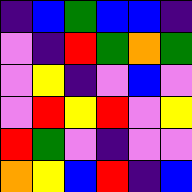[["indigo", "blue", "green", "blue", "blue", "indigo"], ["violet", "indigo", "red", "green", "orange", "green"], ["violet", "yellow", "indigo", "violet", "blue", "violet"], ["violet", "red", "yellow", "red", "violet", "yellow"], ["red", "green", "violet", "indigo", "violet", "violet"], ["orange", "yellow", "blue", "red", "indigo", "blue"]]